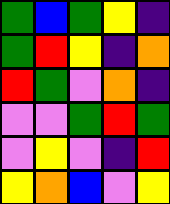[["green", "blue", "green", "yellow", "indigo"], ["green", "red", "yellow", "indigo", "orange"], ["red", "green", "violet", "orange", "indigo"], ["violet", "violet", "green", "red", "green"], ["violet", "yellow", "violet", "indigo", "red"], ["yellow", "orange", "blue", "violet", "yellow"]]